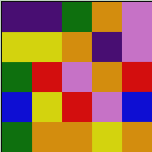[["indigo", "indigo", "green", "orange", "violet"], ["yellow", "yellow", "orange", "indigo", "violet"], ["green", "red", "violet", "orange", "red"], ["blue", "yellow", "red", "violet", "blue"], ["green", "orange", "orange", "yellow", "orange"]]